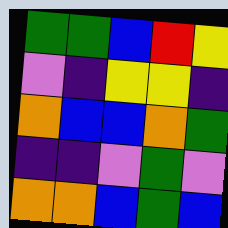[["green", "green", "blue", "red", "yellow"], ["violet", "indigo", "yellow", "yellow", "indigo"], ["orange", "blue", "blue", "orange", "green"], ["indigo", "indigo", "violet", "green", "violet"], ["orange", "orange", "blue", "green", "blue"]]